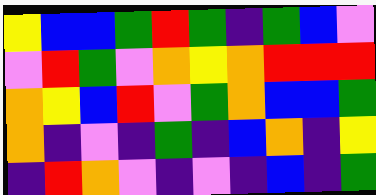[["yellow", "blue", "blue", "green", "red", "green", "indigo", "green", "blue", "violet"], ["violet", "red", "green", "violet", "orange", "yellow", "orange", "red", "red", "red"], ["orange", "yellow", "blue", "red", "violet", "green", "orange", "blue", "blue", "green"], ["orange", "indigo", "violet", "indigo", "green", "indigo", "blue", "orange", "indigo", "yellow"], ["indigo", "red", "orange", "violet", "indigo", "violet", "indigo", "blue", "indigo", "green"]]